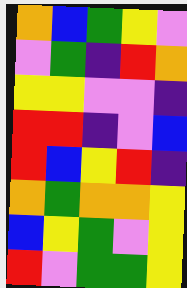[["orange", "blue", "green", "yellow", "violet"], ["violet", "green", "indigo", "red", "orange"], ["yellow", "yellow", "violet", "violet", "indigo"], ["red", "red", "indigo", "violet", "blue"], ["red", "blue", "yellow", "red", "indigo"], ["orange", "green", "orange", "orange", "yellow"], ["blue", "yellow", "green", "violet", "yellow"], ["red", "violet", "green", "green", "yellow"]]